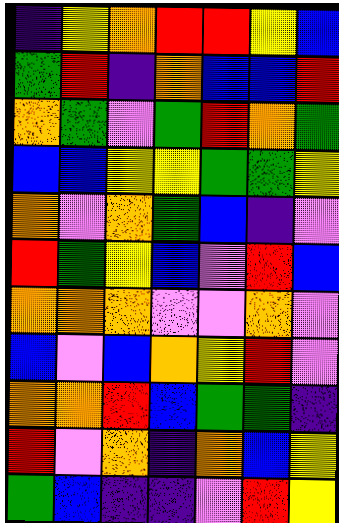[["indigo", "yellow", "orange", "red", "red", "yellow", "blue"], ["green", "red", "indigo", "orange", "blue", "blue", "red"], ["orange", "green", "violet", "green", "red", "orange", "green"], ["blue", "blue", "yellow", "yellow", "green", "green", "yellow"], ["orange", "violet", "orange", "green", "blue", "indigo", "violet"], ["red", "green", "yellow", "blue", "violet", "red", "blue"], ["orange", "orange", "orange", "violet", "violet", "orange", "violet"], ["blue", "violet", "blue", "orange", "yellow", "red", "violet"], ["orange", "orange", "red", "blue", "green", "green", "indigo"], ["red", "violet", "orange", "indigo", "orange", "blue", "yellow"], ["green", "blue", "indigo", "indigo", "violet", "red", "yellow"]]